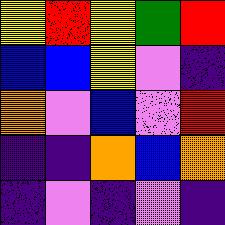[["yellow", "red", "yellow", "green", "red"], ["blue", "blue", "yellow", "violet", "indigo"], ["orange", "violet", "blue", "violet", "red"], ["indigo", "indigo", "orange", "blue", "orange"], ["indigo", "violet", "indigo", "violet", "indigo"]]